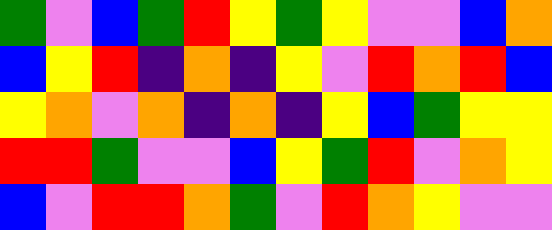[["green", "violet", "blue", "green", "red", "yellow", "green", "yellow", "violet", "violet", "blue", "orange"], ["blue", "yellow", "red", "indigo", "orange", "indigo", "yellow", "violet", "red", "orange", "red", "blue"], ["yellow", "orange", "violet", "orange", "indigo", "orange", "indigo", "yellow", "blue", "green", "yellow", "yellow"], ["red", "red", "green", "violet", "violet", "blue", "yellow", "green", "red", "violet", "orange", "yellow"], ["blue", "violet", "red", "red", "orange", "green", "violet", "red", "orange", "yellow", "violet", "violet"]]